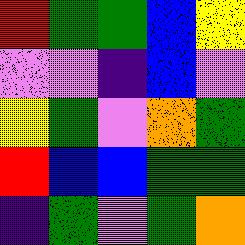[["red", "green", "green", "blue", "yellow"], ["violet", "violet", "indigo", "blue", "violet"], ["yellow", "green", "violet", "orange", "green"], ["red", "blue", "blue", "green", "green"], ["indigo", "green", "violet", "green", "orange"]]